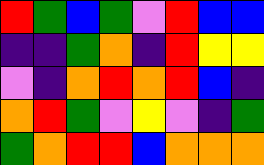[["red", "green", "blue", "green", "violet", "red", "blue", "blue"], ["indigo", "indigo", "green", "orange", "indigo", "red", "yellow", "yellow"], ["violet", "indigo", "orange", "red", "orange", "red", "blue", "indigo"], ["orange", "red", "green", "violet", "yellow", "violet", "indigo", "green"], ["green", "orange", "red", "red", "blue", "orange", "orange", "orange"]]